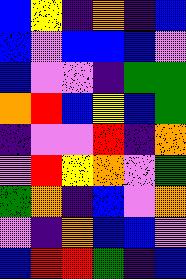[["blue", "yellow", "indigo", "orange", "indigo", "blue"], ["blue", "violet", "blue", "blue", "blue", "violet"], ["blue", "violet", "violet", "indigo", "green", "green"], ["orange", "red", "blue", "yellow", "blue", "green"], ["indigo", "violet", "violet", "red", "indigo", "orange"], ["violet", "red", "yellow", "orange", "violet", "green"], ["green", "orange", "indigo", "blue", "violet", "orange"], ["violet", "indigo", "orange", "blue", "blue", "violet"], ["blue", "red", "red", "green", "indigo", "blue"]]